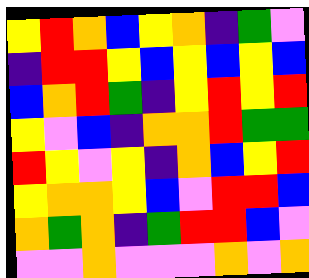[["yellow", "red", "orange", "blue", "yellow", "orange", "indigo", "green", "violet"], ["indigo", "red", "red", "yellow", "blue", "yellow", "blue", "yellow", "blue"], ["blue", "orange", "red", "green", "indigo", "yellow", "red", "yellow", "red"], ["yellow", "violet", "blue", "indigo", "orange", "orange", "red", "green", "green"], ["red", "yellow", "violet", "yellow", "indigo", "orange", "blue", "yellow", "red"], ["yellow", "orange", "orange", "yellow", "blue", "violet", "red", "red", "blue"], ["orange", "green", "orange", "indigo", "green", "red", "red", "blue", "violet"], ["violet", "violet", "orange", "violet", "violet", "violet", "orange", "violet", "orange"]]